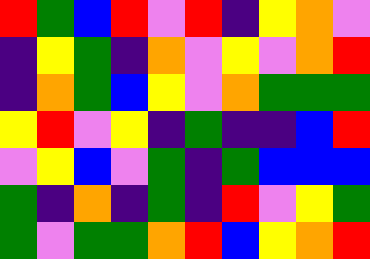[["red", "green", "blue", "red", "violet", "red", "indigo", "yellow", "orange", "violet"], ["indigo", "yellow", "green", "indigo", "orange", "violet", "yellow", "violet", "orange", "red"], ["indigo", "orange", "green", "blue", "yellow", "violet", "orange", "green", "green", "green"], ["yellow", "red", "violet", "yellow", "indigo", "green", "indigo", "indigo", "blue", "red"], ["violet", "yellow", "blue", "violet", "green", "indigo", "green", "blue", "blue", "blue"], ["green", "indigo", "orange", "indigo", "green", "indigo", "red", "violet", "yellow", "green"], ["green", "violet", "green", "green", "orange", "red", "blue", "yellow", "orange", "red"]]